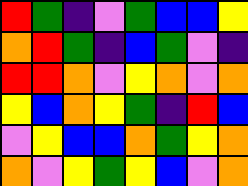[["red", "green", "indigo", "violet", "green", "blue", "blue", "yellow"], ["orange", "red", "green", "indigo", "blue", "green", "violet", "indigo"], ["red", "red", "orange", "violet", "yellow", "orange", "violet", "orange"], ["yellow", "blue", "orange", "yellow", "green", "indigo", "red", "blue"], ["violet", "yellow", "blue", "blue", "orange", "green", "yellow", "orange"], ["orange", "violet", "yellow", "green", "yellow", "blue", "violet", "orange"]]